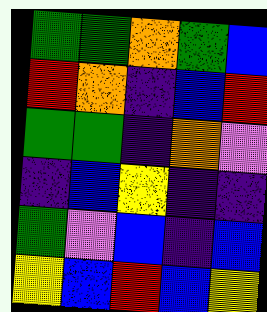[["green", "green", "orange", "green", "blue"], ["red", "orange", "indigo", "blue", "red"], ["green", "green", "indigo", "orange", "violet"], ["indigo", "blue", "yellow", "indigo", "indigo"], ["green", "violet", "blue", "indigo", "blue"], ["yellow", "blue", "red", "blue", "yellow"]]